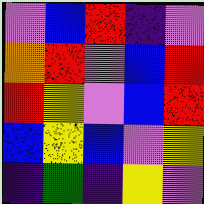[["violet", "blue", "red", "indigo", "violet"], ["orange", "red", "violet", "blue", "red"], ["red", "yellow", "violet", "blue", "red"], ["blue", "yellow", "blue", "violet", "yellow"], ["indigo", "green", "indigo", "yellow", "violet"]]